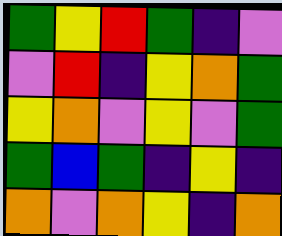[["green", "yellow", "red", "green", "indigo", "violet"], ["violet", "red", "indigo", "yellow", "orange", "green"], ["yellow", "orange", "violet", "yellow", "violet", "green"], ["green", "blue", "green", "indigo", "yellow", "indigo"], ["orange", "violet", "orange", "yellow", "indigo", "orange"]]